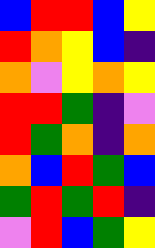[["blue", "red", "red", "blue", "yellow"], ["red", "orange", "yellow", "blue", "indigo"], ["orange", "violet", "yellow", "orange", "yellow"], ["red", "red", "green", "indigo", "violet"], ["red", "green", "orange", "indigo", "orange"], ["orange", "blue", "red", "green", "blue"], ["green", "red", "green", "red", "indigo"], ["violet", "red", "blue", "green", "yellow"]]